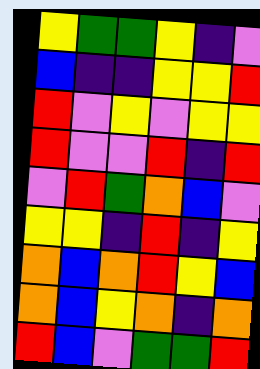[["yellow", "green", "green", "yellow", "indigo", "violet"], ["blue", "indigo", "indigo", "yellow", "yellow", "red"], ["red", "violet", "yellow", "violet", "yellow", "yellow"], ["red", "violet", "violet", "red", "indigo", "red"], ["violet", "red", "green", "orange", "blue", "violet"], ["yellow", "yellow", "indigo", "red", "indigo", "yellow"], ["orange", "blue", "orange", "red", "yellow", "blue"], ["orange", "blue", "yellow", "orange", "indigo", "orange"], ["red", "blue", "violet", "green", "green", "red"]]